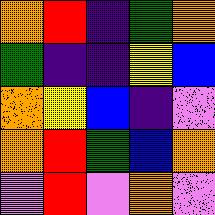[["orange", "red", "indigo", "green", "orange"], ["green", "indigo", "indigo", "yellow", "blue"], ["orange", "yellow", "blue", "indigo", "violet"], ["orange", "red", "green", "blue", "orange"], ["violet", "red", "violet", "orange", "violet"]]